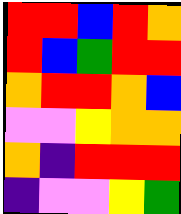[["red", "red", "blue", "red", "orange"], ["red", "blue", "green", "red", "red"], ["orange", "red", "red", "orange", "blue"], ["violet", "violet", "yellow", "orange", "orange"], ["orange", "indigo", "red", "red", "red"], ["indigo", "violet", "violet", "yellow", "green"]]